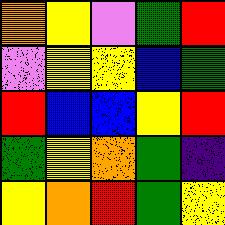[["orange", "yellow", "violet", "green", "red"], ["violet", "yellow", "yellow", "blue", "green"], ["red", "blue", "blue", "yellow", "red"], ["green", "yellow", "orange", "green", "indigo"], ["yellow", "orange", "red", "green", "yellow"]]